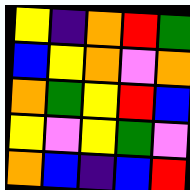[["yellow", "indigo", "orange", "red", "green"], ["blue", "yellow", "orange", "violet", "orange"], ["orange", "green", "yellow", "red", "blue"], ["yellow", "violet", "yellow", "green", "violet"], ["orange", "blue", "indigo", "blue", "red"]]